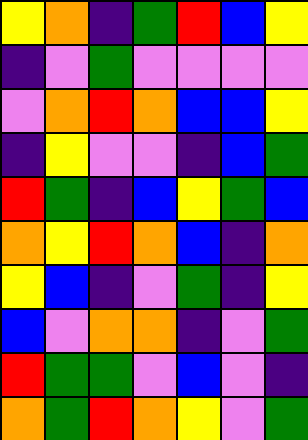[["yellow", "orange", "indigo", "green", "red", "blue", "yellow"], ["indigo", "violet", "green", "violet", "violet", "violet", "violet"], ["violet", "orange", "red", "orange", "blue", "blue", "yellow"], ["indigo", "yellow", "violet", "violet", "indigo", "blue", "green"], ["red", "green", "indigo", "blue", "yellow", "green", "blue"], ["orange", "yellow", "red", "orange", "blue", "indigo", "orange"], ["yellow", "blue", "indigo", "violet", "green", "indigo", "yellow"], ["blue", "violet", "orange", "orange", "indigo", "violet", "green"], ["red", "green", "green", "violet", "blue", "violet", "indigo"], ["orange", "green", "red", "orange", "yellow", "violet", "green"]]